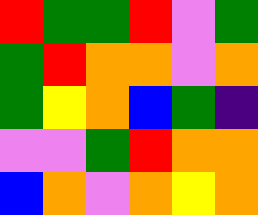[["red", "green", "green", "red", "violet", "green"], ["green", "red", "orange", "orange", "violet", "orange"], ["green", "yellow", "orange", "blue", "green", "indigo"], ["violet", "violet", "green", "red", "orange", "orange"], ["blue", "orange", "violet", "orange", "yellow", "orange"]]